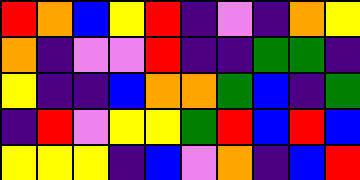[["red", "orange", "blue", "yellow", "red", "indigo", "violet", "indigo", "orange", "yellow"], ["orange", "indigo", "violet", "violet", "red", "indigo", "indigo", "green", "green", "indigo"], ["yellow", "indigo", "indigo", "blue", "orange", "orange", "green", "blue", "indigo", "green"], ["indigo", "red", "violet", "yellow", "yellow", "green", "red", "blue", "red", "blue"], ["yellow", "yellow", "yellow", "indigo", "blue", "violet", "orange", "indigo", "blue", "red"]]